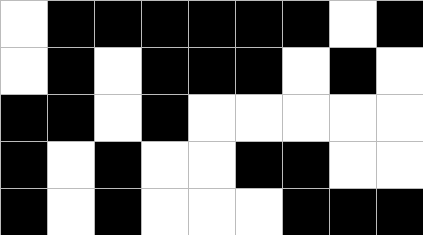[["white", "black", "black", "black", "black", "black", "black", "white", "black"], ["white", "black", "white", "black", "black", "black", "white", "black", "white"], ["black", "black", "white", "black", "white", "white", "white", "white", "white"], ["black", "white", "black", "white", "white", "black", "black", "white", "white"], ["black", "white", "black", "white", "white", "white", "black", "black", "black"]]